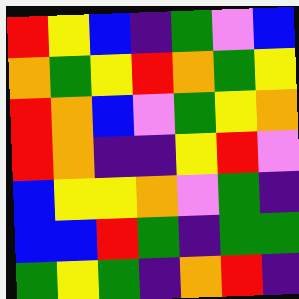[["red", "yellow", "blue", "indigo", "green", "violet", "blue"], ["orange", "green", "yellow", "red", "orange", "green", "yellow"], ["red", "orange", "blue", "violet", "green", "yellow", "orange"], ["red", "orange", "indigo", "indigo", "yellow", "red", "violet"], ["blue", "yellow", "yellow", "orange", "violet", "green", "indigo"], ["blue", "blue", "red", "green", "indigo", "green", "green"], ["green", "yellow", "green", "indigo", "orange", "red", "indigo"]]